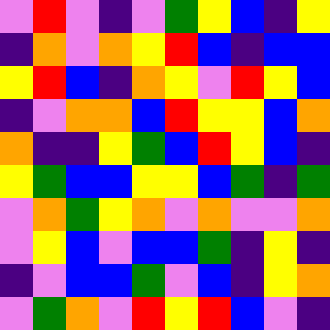[["violet", "red", "violet", "indigo", "violet", "green", "yellow", "blue", "indigo", "yellow"], ["indigo", "orange", "violet", "orange", "yellow", "red", "blue", "indigo", "blue", "blue"], ["yellow", "red", "blue", "indigo", "orange", "yellow", "violet", "red", "yellow", "blue"], ["indigo", "violet", "orange", "orange", "blue", "red", "yellow", "yellow", "blue", "orange"], ["orange", "indigo", "indigo", "yellow", "green", "blue", "red", "yellow", "blue", "indigo"], ["yellow", "green", "blue", "blue", "yellow", "yellow", "blue", "green", "indigo", "green"], ["violet", "orange", "green", "yellow", "orange", "violet", "orange", "violet", "violet", "orange"], ["violet", "yellow", "blue", "violet", "blue", "blue", "green", "indigo", "yellow", "indigo"], ["indigo", "violet", "blue", "blue", "green", "violet", "blue", "indigo", "yellow", "orange"], ["violet", "green", "orange", "violet", "red", "yellow", "red", "blue", "violet", "indigo"]]